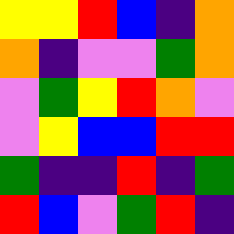[["yellow", "yellow", "red", "blue", "indigo", "orange"], ["orange", "indigo", "violet", "violet", "green", "orange"], ["violet", "green", "yellow", "red", "orange", "violet"], ["violet", "yellow", "blue", "blue", "red", "red"], ["green", "indigo", "indigo", "red", "indigo", "green"], ["red", "blue", "violet", "green", "red", "indigo"]]